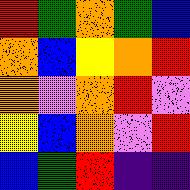[["red", "green", "orange", "green", "blue"], ["orange", "blue", "yellow", "orange", "red"], ["orange", "violet", "orange", "red", "violet"], ["yellow", "blue", "orange", "violet", "red"], ["blue", "green", "red", "indigo", "indigo"]]